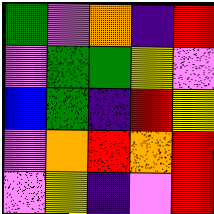[["green", "violet", "orange", "indigo", "red"], ["violet", "green", "green", "yellow", "violet"], ["blue", "green", "indigo", "red", "yellow"], ["violet", "orange", "red", "orange", "red"], ["violet", "yellow", "indigo", "violet", "red"]]